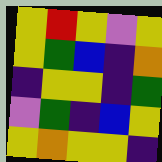[["yellow", "red", "yellow", "violet", "yellow"], ["yellow", "green", "blue", "indigo", "orange"], ["indigo", "yellow", "yellow", "indigo", "green"], ["violet", "green", "indigo", "blue", "yellow"], ["yellow", "orange", "yellow", "yellow", "indigo"]]